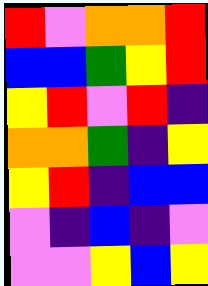[["red", "violet", "orange", "orange", "red"], ["blue", "blue", "green", "yellow", "red"], ["yellow", "red", "violet", "red", "indigo"], ["orange", "orange", "green", "indigo", "yellow"], ["yellow", "red", "indigo", "blue", "blue"], ["violet", "indigo", "blue", "indigo", "violet"], ["violet", "violet", "yellow", "blue", "yellow"]]